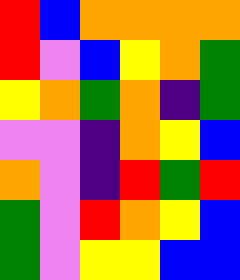[["red", "blue", "orange", "orange", "orange", "orange"], ["red", "violet", "blue", "yellow", "orange", "green"], ["yellow", "orange", "green", "orange", "indigo", "green"], ["violet", "violet", "indigo", "orange", "yellow", "blue"], ["orange", "violet", "indigo", "red", "green", "red"], ["green", "violet", "red", "orange", "yellow", "blue"], ["green", "violet", "yellow", "yellow", "blue", "blue"]]